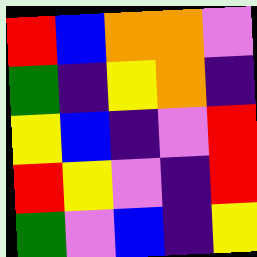[["red", "blue", "orange", "orange", "violet"], ["green", "indigo", "yellow", "orange", "indigo"], ["yellow", "blue", "indigo", "violet", "red"], ["red", "yellow", "violet", "indigo", "red"], ["green", "violet", "blue", "indigo", "yellow"]]